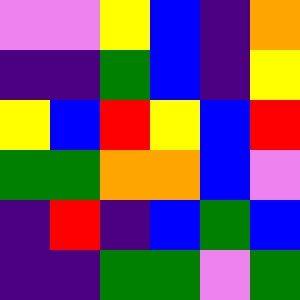[["violet", "violet", "yellow", "blue", "indigo", "orange"], ["indigo", "indigo", "green", "blue", "indigo", "yellow"], ["yellow", "blue", "red", "yellow", "blue", "red"], ["green", "green", "orange", "orange", "blue", "violet"], ["indigo", "red", "indigo", "blue", "green", "blue"], ["indigo", "indigo", "green", "green", "violet", "green"]]